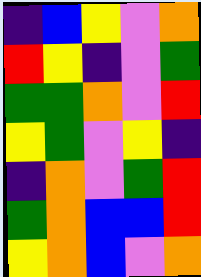[["indigo", "blue", "yellow", "violet", "orange"], ["red", "yellow", "indigo", "violet", "green"], ["green", "green", "orange", "violet", "red"], ["yellow", "green", "violet", "yellow", "indigo"], ["indigo", "orange", "violet", "green", "red"], ["green", "orange", "blue", "blue", "red"], ["yellow", "orange", "blue", "violet", "orange"]]